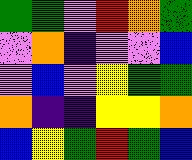[["green", "green", "violet", "red", "orange", "green"], ["violet", "orange", "indigo", "violet", "violet", "blue"], ["violet", "blue", "violet", "yellow", "green", "green"], ["orange", "indigo", "indigo", "yellow", "yellow", "orange"], ["blue", "yellow", "green", "red", "green", "blue"]]